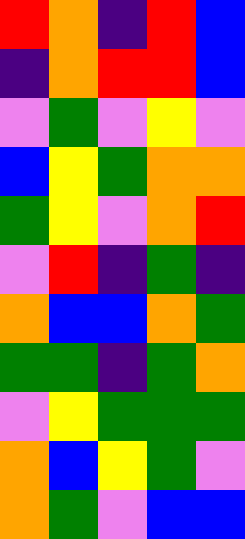[["red", "orange", "indigo", "red", "blue"], ["indigo", "orange", "red", "red", "blue"], ["violet", "green", "violet", "yellow", "violet"], ["blue", "yellow", "green", "orange", "orange"], ["green", "yellow", "violet", "orange", "red"], ["violet", "red", "indigo", "green", "indigo"], ["orange", "blue", "blue", "orange", "green"], ["green", "green", "indigo", "green", "orange"], ["violet", "yellow", "green", "green", "green"], ["orange", "blue", "yellow", "green", "violet"], ["orange", "green", "violet", "blue", "blue"]]